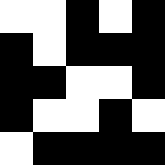[["white", "white", "black", "white", "black"], ["black", "white", "black", "black", "black"], ["black", "black", "white", "white", "black"], ["black", "white", "white", "black", "white"], ["white", "black", "black", "black", "black"]]